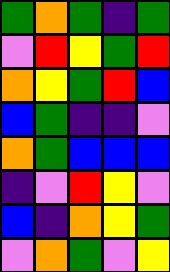[["green", "orange", "green", "indigo", "green"], ["violet", "red", "yellow", "green", "red"], ["orange", "yellow", "green", "red", "blue"], ["blue", "green", "indigo", "indigo", "violet"], ["orange", "green", "blue", "blue", "blue"], ["indigo", "violet", "red", "yellow", "violet"], ["blue", "indigo", "orange", "yellow", "green"], ["violet", "orange", "green", "violet", "yellow"]]